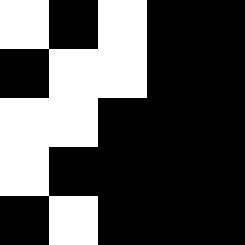[["white", "black", "white", "black", "black"], ["black", "white", "white", "black", "black"], ["white", "white", "black", "black", "black"], ["white", "black", "black", "black", "black"], ["black", "white", "black", "black", "black"]]